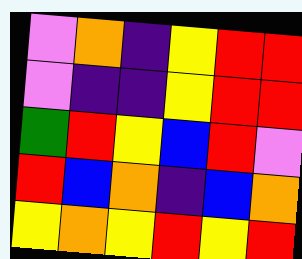[["violet", "orange", "indigo", "yellow", "red", "red"], ["violet", "indigo", "indigo", "yellow", "red", "red"], ["green", "red", "yellow", "blue", "red", "violet"], ["red", "blue", "orange", "indigo", "blue", "orange"], ["yellow", "orange", "yellow", "red", "yellow", "red"]]